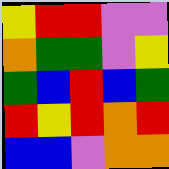[["yellow", "red", "red", "violet", "violet"], ["orange", "green", "green", "violet", "yellow"], ["green", "blue", "red", "blue", "green"], ["red", "yellow", "red", "orange", "red"], ["blue", "blue", "violet", "orange", "orange"]]